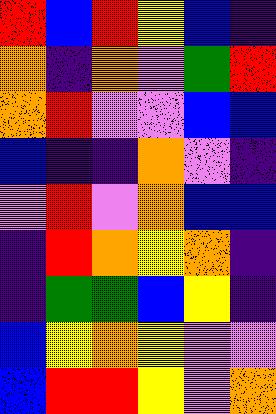[["red", "blue", "red", "yellow", "blue", "indigo"], ["orange", "indigo", "orange", "violet", "green", "red"], ["orange", "red", "violet", "violet", "blue", "blue"], ["blue", "indigo", "indigo", "orange", "violet", "indigo"], ["violet", "red", "violet", "orange", "blue", "blue"], ["indigo", "red", "orange", "yellow", "orange", "indigo"], ["indigo", "green", "green", "blue", "yellow", "indigo"], ["blue", "yellow", "orange", "yellow", "violet", "violet"], ["blue", "red", "red", "yellow", "violet", "orange"]]